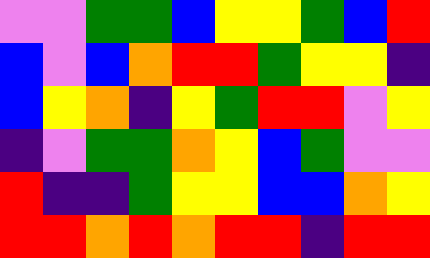[["violet", "violet", "green", "green", "blue", "yellow", "yellow", "green", "blue", "red"], ["blue", "violet", "blue", "orange", "red", "red", "green", "yellow", "yellow", "indigo"], ["blue", "yellow", "orange", "indigo", "yellow", "green", "red", "red", "violet", "yellow"], ["indigo", "violet", "green", "green", "orange", "yellow", "blue", "green", "violet", "violet"], ["red", "indigo", "indigo", "green", "yellow", "yellow", "blue", "blue", "orange", "yellow"], ["red", "red", "orange", "red", "orange", "red", "red", "indigo", "red", "red"]]